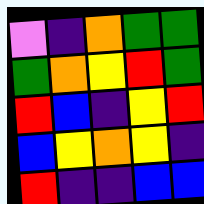[["violet", "indigo", "orange", "green", "green"], ["green", "orange", "yellow", "red", "green"], ["red", "blue", "indigo", "yellow", "red"], ["blue", "yellow", "orange", "yellow", "indigo"], ["red", "indigo", "indigo", "blue", "blue"]]